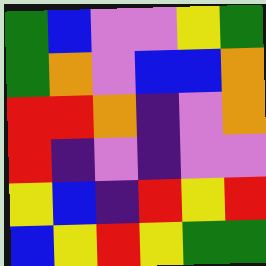[["green", "blue", "violet", "violet", "yellow", "green"], ["green", "orange", "violet", "blue", "blue", "orange"], ["red", "red", "orange", "indigo", "violet", "orange"], ["red", "indigo", "violet", "indigo", "violet", "violet"], ["yellow", "blue", "indigo", "red", "yellow", "red"], ["blue", "yellow", "red", "yellow", "green", "green"]]